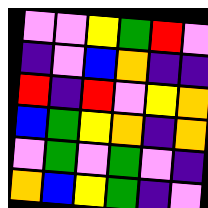[["violet", "violet", "yellow", "green", "red", "violet"], ["indigo", "violet", "blue", "orange", "indigo", "indigo"], ["red", "indigo", "red", "violet", "yellow", "orange"], ["blue", "green", "yellow", "orange", "indigo", "orange"], ["violet", "green", "violet", "green", "violet", "indigo"], ["orange", "blue", "yellow", "green", "indigo", "violet"]]